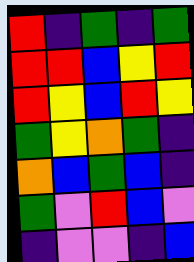[["red", "indigo", "green", "indigo", "green"], ["red", "red", "blue", "yellow", "red"], ["red", "yellow", "blue", "red", "yellow"], ["green", "yellow", "orange", "green", "indigo"], ["orange", "blue", "green", "blue", "indigo"], ["green", "violet", "red", "blue", "violet"], ["indigo", "violet", "violet", "indigo", "blue"]]